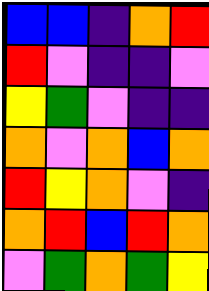[["blue", "blue", "indigo", "orange", "red"], ["red", "violet", "indigo", "indigo", "violet"], ["yellow", "green", "violet", "indigo", "indigo"], ["orange", "violet", "orange", "blue", "orange"], ["red", "yellow", "orange", "violet", "indigo"], ["orange", "red", "blue", "red", "orange"], ["violet", "green", "orange", "green", "yellow"]]